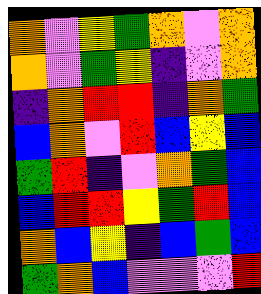[["orange", "violet", "yellow", "green", "orange", "violet", "orange"], ["orange", "violet", "green", "yellow", "indigo", "violet", "orange"], ["indigo", "orange", "red", "red", "indigo", "orange", "green"], ["blue", "orange", "violet", "red", "blue", "yellow", "blue"], ["green", "red", "indigo", "violet", "orange", "green", "blue"], ["blue", "red", "red", "yellow", "green", "red", "blue"], ["orange", "blue", "yellow", "indigo", "blue", "green", "blue"], ["green", "orange", "blue", "violet", "violet", "violet", "red"]]